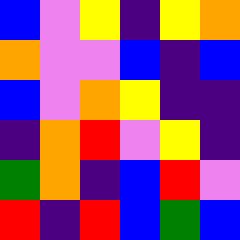[["blue", "violet", "yellow", "indigo", "yellow", "orange"], ["orange", "violet", "violet", "blue", "indigo", "blue"], ["blue", "violet", "orange", "yellow", "indigo", "indigo"], ["indigo", "orange", "red", "violet", "yellow", "indigo"], ["green", "orange", "indigo", "blue", "red", "violet"], ["red", "indigo", "red", "blue", "green", "blue"]]